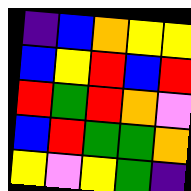[["indigo", "blue", "orange", "yellow", "yellow"], ["blue", "yellow", "red", "blue", "red"], ["red", "green", "red", "orange", "violet"], ["blue", "red", "green", "green", "orange"], ["yellow", "violet", "yellow", "green", "indigo"]]